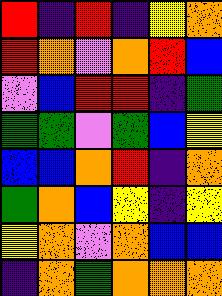[["red", "indigo", "red", "indigo", "yellow", "orange"], ["red", "orange", "violet", "orange", "red", "blue"], ["violet", "blue", "red", "red", "indigo", "green"], ["green", "green", "violet", "green", "blue", "yellow"], ["blue", "blue", "orange", "red", "indigo", "orange"], ["green", "orange", "blue", "yellow", "indigo", "yellow"], ["yellow", "orange", "violet", "orange", "blue", "blue"], ["indigo", "orange", "green", "orange", "orange", "orange"]]